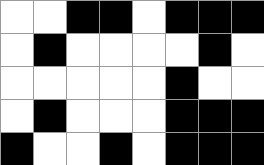[["white", "white", "black", "black", "white", "black", "black", "black"], ["white", "black", "white", "white", "white", "white", "black", "white"], ["white", "white", "white", "white", "white", "black", "white", "white"], ["white", "black", "white", "white", "white", "black", "black", "black"], ["black", "white", "white", "black", "white", "black", "black", "black"]]